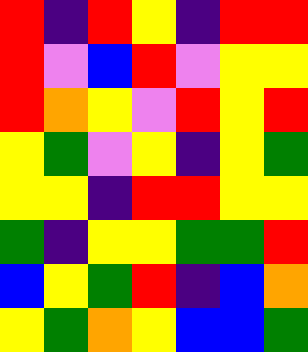[["red", "indigo", "red", "yellow", "indigo", "red", "red"], ["red", "violet", "blue", "red", "violet", "yellow", "yellow"], ["red", "orange", "yellow", "violet", "red", "yellow", "red"], ["yellow", "green", "violet", "yellow", "indigo", "yellow", "green"], ["yellow", "yellow", "indigo", "red", "red", "yellow", "yellow"], ["green", "indigo", "yellow", "yellow", "green", "green", "red"], ["blue", "yellow", "green", "red", "indigo", "blue", "orange"], ["yellow", "green", "orange", "yellow", "blue", "blue", "green"]]